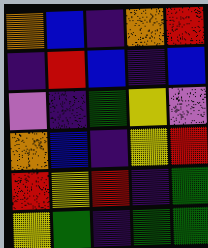[["orange", "blue", "indigo", "orange", "red"], ["indigo", "red", "blue", "indigo", "blue"], ["violet", "indigo", "green", "yellow", "violet"], ["orange", "blue", "indigo", "yellow", "red"], ["red", "yellow", "red", "indigo", "green"], ["yellow", "green", "indigo", "green", "green"]]